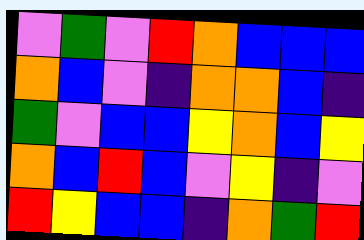[["violet", "green", "violet", "red", "orange", "blue", "blue", "blue"], ["orange", "blue", "violet", "indigo", "orange", "orange", "blue", "indigo"], ["green", "violet", "blue", "blue", "yellow", "orange", "blue", "yellow"], ["orange", "blue", "red", "blue", "violet", "yellow", "indigo", "violet"], ["red", "yellow", "blue", "blue", "indigo", "orange", "green", "red"]]